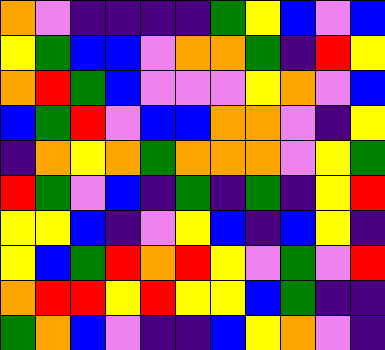[["orange", "violet", "indigo", "indigo", "indigo", "indigo", "green", "yellow", "blue", "violet", "blue"], ["yellow", "green", "blue", "blue", "violet", "orange", "orange", "green", "indigo", "red", "yellow"], ["orange", "red", "green", "blue", "violet", "violet", "violet", "yellow", "orange", "violet", "blue"], ["blue", "green", "red", "violet", "blue", "blue", "orange", "orange", "violet", "indigo", "yellow"], ["indigo", "orange", "yellow", "orange", "green", "orange", "orange", "orange", "violet", "yellow", "green"], ["red", "green", "violet", "blue", "indigo", "green", "indigo", "green", "indigo", "yellow", "red"], ["yellow", "yellow", "blue", "indigo", "violet", "yellow", "blue", "indigo", "blue", "yellow", "indigo"], ["yellow", "blue", "green", "red", "orange", "red", "yellow", "violet", "green", "violet", "red"], ["orange", "red", "red", "yellow", "red", "yellow", "yellow", "blue", "green", "indigo", "indigo"], ["green", "orange", "blue", "violet", "indigo", "indigo", "blue", "yellow", "orange", "violet", "indigo"]]